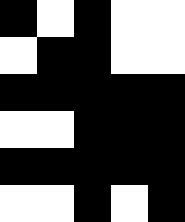[["black", "white", "black", "white", "white"], ["white", "black", "black", "white", "white"], ["black", "black", "black", "black", "black"], ["white", "white", "black", "black", "black"], ["black", "black", "black", "black", "black"], ["white", "white", "black", "white", "black"]]